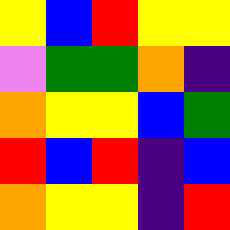[["yellow", "blue", "red", "yellow", "yellow"], ["violet", "green", "green", "orange", "indigo"], ["orange", "yellow", "yellow", "blue", "green"], ["red", "blue", "red", "indigo", "blue"], ["orange", "yellow", "yellow", "indigo", "red"]]